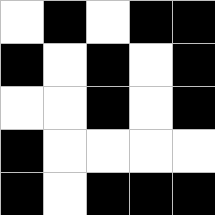[["white", "black", "white", "black", "black"], ["black", "white", "black", "white", "black"], ["white", "white", "black", "white", "black"], ["black", "white", "white", "white", "white"], ["black", "white", "black", "black", "black"]]